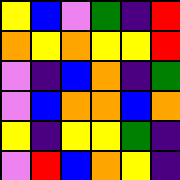[["yellow", "blue", "violet", "green", "indigo", "red"], ["orange", "yellow", "orange", "yellow", "yellow", "red"], ["violet", "indigo", "blue", "orange", "indigo", "green"], ["violet", "blue", "orange", "orange", "blue", "orange"], ["yellow", "indigo", "yellow", "yellow", "green", "indigo"], ["violet", "red", "blue", "orange", "yellow", "indigo"]]